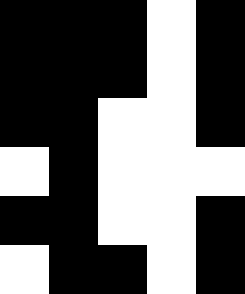[["black", "black", "black", "white", "black"], ["black", "black", "black", "white", "black"], ["black", "black", "white", "white", "black"], ["white", "black", "white", "white", "white"], ["black", "black", "white", "white", "black"], ["white", "black", "black", "white", "black"]]